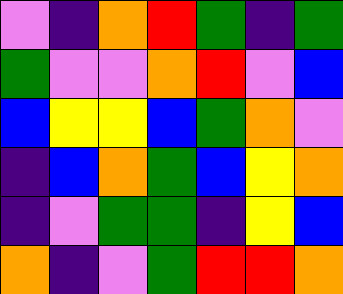[["violet", "indigo", "orange", "red", "green", "indigo", "green"], ["green", "violet", "violet", "orange", "red", "violet", "blue"], ["blue", "yellow", "yellow", "blue", "green", "orange", "violet"], ["indigo", "blue", "orange", "green", "blue", "yellow", "orange"], ["indigo", "violet", "green", "green", "indigo", "yellow", "blue"], ["orange", "indigo", "violet", "green", "red", "red", "orange"]]